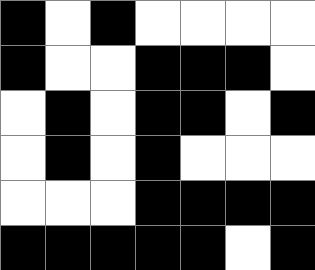[["black", "white", "black", "white", "white", "white", "white"], ["black", "white", "white", "black", "black", "black", "white"], ["white", "black", "white", "black", "black", "white", "black"], ["white", "black", "white", "black", "white", "white", "white"], ["white", "white", "white", "black", "black", "black", "black"], ["black", "black", "black", "black", "black", "white", "black"]]